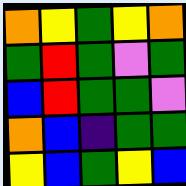[["orange", "yellow", "green", "yellow", "orange"], ["green", "red", "green", "violet", "green"], ["blue", "red", "green", "green", "violet"], ["orange", "blue", "indigo", "green", "green"], ["yellow", "blue", "green", "yellow", "blue"]]